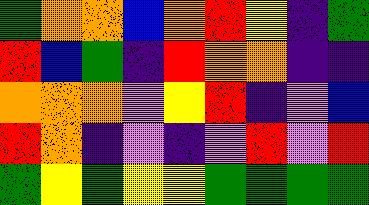[["green", "orange", "orange", "blue", "orange", "red", "yellow", "indigo", "green"], ["red", "blue", "green", "indigo", "red", "orange", "orange", "indigo", "indigo"], ["orange", "orange", "orange", "violet", "yellow", "red", "indigo", "violet", "blue"], ["red", "orange", "indigo", "violet", "indigo", "violet", "red", "violet", "red"], ["green", "yellow", "green", "yellow", "yellow", "green", "green", "green", "green"]]